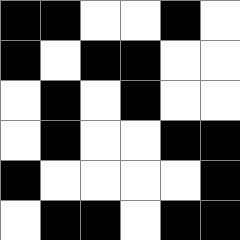[["black", "black", "white", "white", "black", "white"], ["black", "white", "black", "black", "white", "white"], ["white", "black", "white", "black", "white", "white"], ["white", "black", "white", "white", "black", "black"], ["black", "white", "white", "white", "white", "black"], ["white", "black", "black", "white", "black", "black"]]